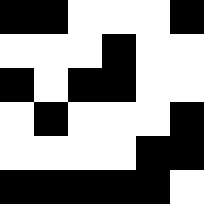[["black", "black", "white", "white", "white", "black"], ["white", "white", "white", "black", "white", "white"], ["black", "white", "black", "black", "white", "white"], ["white", "black", "white", "white", "white", "black"], ["white", "white", "white", "white", "black", "black"], ["black", "black", "black", "black", "black", "white"]]